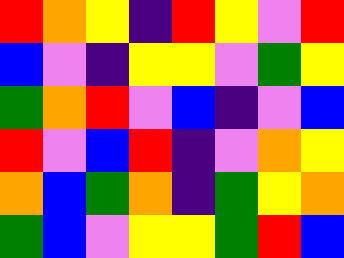[["red", "orange", "yellow", "indigo", "red", "yellow", "violet", "red"], ["blue", "violet", "indigo", "yellow", "yellow", "violet", "green", "yellow"], ["green", "orange", "red", "violet", "blue", "indigo", "violet", "blue"], ["red", "violet", "blue", "red", "indigo", "violet", "orange", "yellow"], ["orange", "blue", "green", "orange", "indigo", "green", "yellow", "orange"], ["green", "blue", "violet", "yellow", "yellow", "green", "red", "blue"]]